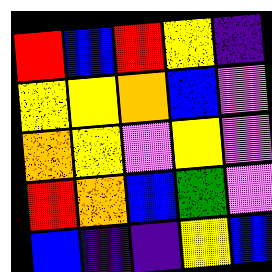[["red", "blue", "red", "yellow", "indigo"], ["yellow", "yellow", "orange", "blue", "violet"], ["orange", "yellow", "violet", "yellow", "violet"], ["red", "orange", "blue", "green", "violet"], ["blue", "indigo", "indigo", "yellow", "blue"]]